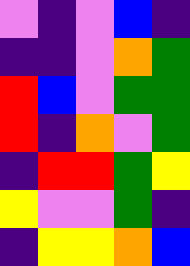[["violet", "indigo", "violet", "blue", "indigo"], ["indigo", "indigo", "violet", "orange", "green"], ["red", "blue", "violet", "green", "green"], ["red", "indigo", "orange", "violet", "green"], ["indigo", "red", "red", "green", "yellow"], ["yellow", "violet", "violet", "green", "indigo"], ["indigo", "yellow", "yellow", "orange", "blue"]]